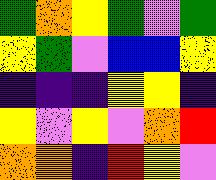[["green", "orange", "yellow", "green", "violet", "green"], ["yellow", "green", "violet", "blue", "blue", "yellow"], ["indigo", "indigo", "indigo", "yellow", "yellow", "indigo"], ["yellow", "violet", "yellow", "violet", "orange", "red"], ["orange", "orange", "indigo", "red", "yellow", "violet"]]